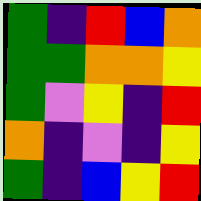[["green", "indigo", "red", "blue", "orange"], ["green", "green", "orange", "orange", "yellow"], ["green", "violet", "yellow", "indigo", "red"], ["orange", "indigo", "violet", "indigo", "yellow"], ["green", "indigo", "blue", "yellow", "red"]]